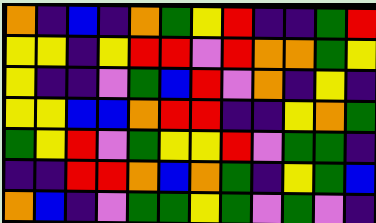[["orange", "indigo", "blue", "indigo", "orange", "green", "yellow", "red", "indigo", "indigo", "green", "red"], ["yellow", "yellow", "indigo", "yellow", "red", "red", "violet", "red", "orange", "orange", "green", "yellow"], ["yellow", "indigo", "indigo", "violet", "green", "blue", "red", "violet", "orange", "indigo", "yellow", "indigo"], ["yellow", "yellow", "blue", "blue", "orange", "red", "red", "indigo", "indigo", "yellow", "orange", "green"], ["green", "yellow", "red", "violet", "green", "yellow", "yellow", "red", "violet", "green", "green", "indigo"], ["indigo", "indigo", "red", "red", "orange", "blue", "orange", "green", "indigo", "yellow", "green", "blue"], ["orange", "blue", "indigo", "violet", "green", "green", "yellow", "green", "violet", "green", "violet", "indigo"]]